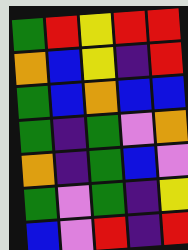[["green", "red", "yellow", "red", "red"], ["orange", "blue", "yellow", "indigo", "red"], ["green", "blue", "orange", "blue", "blue"], ["green", "indigo", "green", "violet", "orange"], ["orange", "indigo", "green", "blue", "violet"], ["green", "violet", "green", "indigo", "yellow"], ["blue", "violet", "red", "indigo", "red"]]